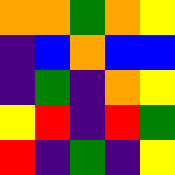[["orange", "orange", "green", "orange", "yellow"], ["indigo", "blue", "orange", "blue", "blue"], ["indigo", "green", "indigo", "orange", "yellow"], ["yellow", "red", "indigo", "red", "green"], ["red", "indigo", "green", "indigo", "yellow"]]